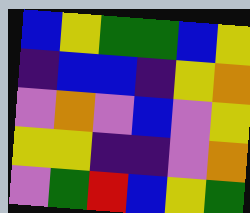[["blue", "yellow", "green", "green", "blue", "yellow"], ["indigo", "blue", "blue", "indigo", "yellow", "orange"], ["violet", "orange", "violet", "blue", "violet", "yellow"], ["yellow", "yellow", "indigo", "indigo", "violet", "orange"], ["violet", "green", "red", "blue", "yellow", "green"]]